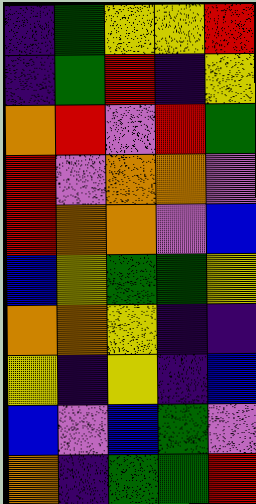[["indigo", "green", "yellow", "yellow", "red"], ["indigo", "green", "red", "indigo", "yellow"], ["orange", "red", "violet", "red", "green"], ["red", "violet", "orange", "orange", "violet"], ["red", "orange", "orange", "violet", "blue"], ["blue", "yellow", "green", "green", "yellow"], ["orange", "orange", "yellow", "indigo", "indigo"], ["yellow", "indigo", "yellow", "indigo", "blue"], ["blue", "violet", "blue", "green", "violet"], ["orange", "indigo", "green", "green", "red"]]